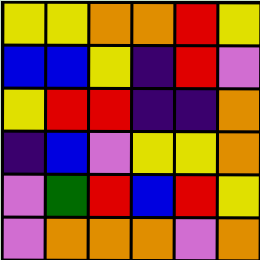[["yellow", "yellow", "orange", "orange", "red", "yellow"], ["blue", "blue", "yellow", "indigo", "red", "violet"], ["yellow", "red", "red", "indigo", "indigo", "orange"], ["indigo", "blue", "violet", "yellow", "yellow", "orange"], ["violet", "green", "red", "blue", "red", "yellow"], ["violet", "orange", "orange", "orange", "violet", "orange"]]